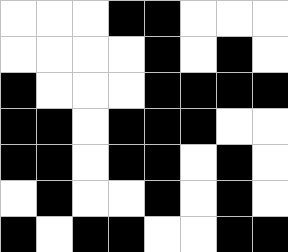[["white", "white", "white", "black", "black", "white", "white", "white"], ["white", "white", "white", "white", "black", "white", "black", "white"], ["black", "white", "white", "white", "black", "black", "black", "black"], ["black", "black", "white", "black", "black", "black", "white", "white"], ["black", "black", "white", "black", "black", "white", "black", "white"], ["white", "black", "white", "white", "black", "white", "black", "white"], ["black", "white", "black", "black", "white", "white", "black", "black"]]